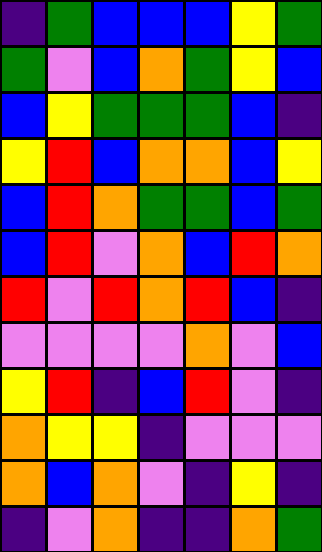[["indigo", "green", "blue", "blue", "blue", "yellow", "green"], ["green", "violet", "blue", "orange", "green", "yellow", "blue"], ["blue", "yellow", "green", "green", "green", "blue", "indigo"], ["yellow", "red", "blue", "orange", "orange", "blue", "yellow"], ["blue", "red", "orange", "green", "green", "blue", "green"], ["blue", "red", "violet", "orange", "blue", "red", "orange"], ["red", "violet", "red", "orange", "red", "blue", "indigo"], ["violet", "violet", "violet", "violet", "orange", "violet", "blue"], ["yellow", "red", "indigo", "blue", "red", "violet", "indigo"], ["orange", "yellow", "yellow", "indigo", "violet", "violet", "violet"], ["orange", "blue", "orange", "violet", "indigo", "yellow", "indigo"], ["indigo", "violet", "orange", "indigo", "indigo", "orange", "green"]]